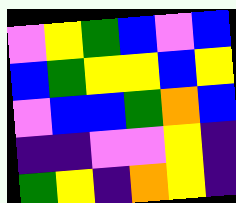[["violet", "yellow", "green", "blue", "violet", "blue"], ["blue", "green", "yellow", "yellow", "blue", "yellow"], ["violet", "blue", "blue", "green", "orange", "blue"], ["indigo", "indigo", "violet", "violet", "yellow", "indigo"], ["green", "yellow", "indigo", "orange", "yellow", "indigo"]]